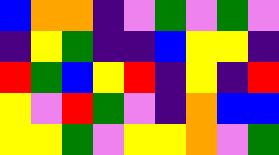[["blue", "orange", "orange", "indigo", "violet", "green", "violet", "green", "violet"], ["indigo", "yellow", "green", "indigo", "indigo", "blue", "yellow", "yellow", "indigo"], ["red", "green", "blue", "yellow", "red", "indigo", "yellow", "indigo", "red"], ["yellow", "violet", "red", "green", "violet", "indigo", "orange", "blue", "blue"], ["yellow", "yellow", "green", "violet", "yellow", "yellow", "orange", "violet", "green"]]